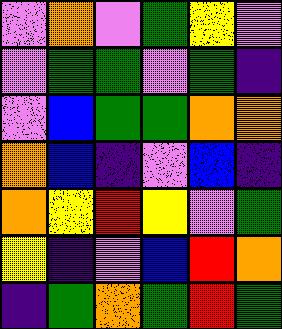[["violet", "orange", "violet", "green", "yellow", "violet"], ["violet", "green", "green", "violet", "green", "indigo"], ["violet", "blue", "green", "green", "orange", "orange"], ["orange", "blue", "indigo", "violet", "blue", "indigo"], ["orange", "yellow", "red", "yellow", "violet", "green"], ["yellow", "indigo", "violet", "blue", "red", "orange"], ["indigo", "green", "orange", "green", "red", "green"]]